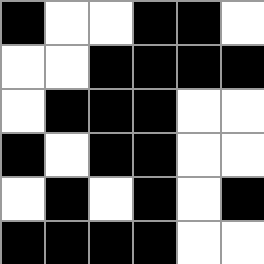[["black", "white", "white", "black", "black", "white"], ["white", "white", "black", "black", "black", "black"], ["white", "black", "black", "black", "white", "white"], ["black", "white", "black", "black", "white", "white"], ["white", "black", "white", "black", "white", "black"], ["black", "black", "black", "black", "white", "white"]]